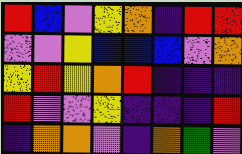[["red", "blue", "violet", "yellow", "orange", "indigo", "red", "red"], ["violet", "violet", "yellow", "blue", "blue", "blue", "violet", "orange"], ["yellow", "red", "yellow", "orange", "red", "indigo", "indigo", "indigo"], ["red", "violet", "violet", "yellow", "indigo", "indigo", "indigo", "red"], ["indigo", "orange", "orange", "violet", "indigo", "orange", "green", "violet"]]